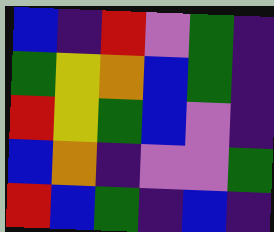[["blue", "indigo", "red", "violet", "green", "indigo"], ["green", "yellow", "orange", "blue", "green", "indigo"], ["red", "yellow", "green", "blue", "violet", "indigo"], ["blue", "orange", "indigo", "violet", "violet", "green"], ["red", "blue", "green", "indigo", "blue", "indigo"]]